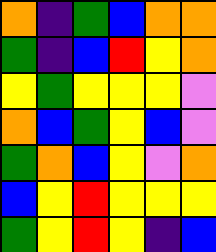[["orange", "indigo", "green", "blue", "orange", "orange"], ["green", "indigo", "blue", "red", "yellow", "orange"], ["yellow", "green", "yellow", "yellow", "yellow", "violet"], ["orange", "blue", "green", "yellow", "blue", "violet"], ["green", "orange", "blue", "yellow", "violet", "orange"], ["blue", "yellow", "red", "yellow", "yellow", "yellow"], ["green", "yellow", "red", "yellow", "indigo", "blue"]]